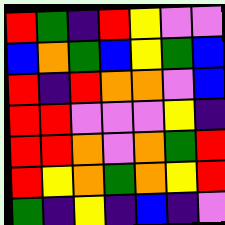[["red", "green", "indigo", "red", "yellow", "violet", "violet"], ["blue", "orange", "green", "blue", "yellow", "green", "blue"], ["red", "indigo", "red", "orange", "orange", "violet", "blue"], ["red", "red", "violet", "violet", "violet", "yellow", "indigo"], ["red", "red", "orange", "violet", "orange", "green", "red"], ["red", "yellow", "orange", "green", "orange", "yellow", "red"], ["green", "indigo", "yellow", "indigo", "blue", "indigo", "violet"]]